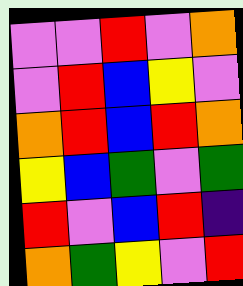[["violet", "violet", "red", "violet", "orange"], ["violet", "red", "blue", "yellow", "violet"], ["orange", "red", "blue", "red", "orange"], ["yellow", "blue", "green", "violet", "green"], ["red", "violet", "blue", "red", "indigo"], ["orange", "green", "yellow", "violet", "red"]]